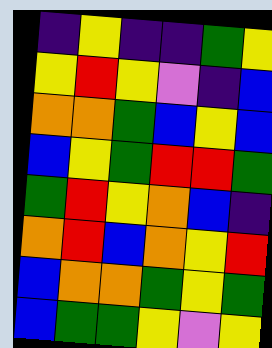[["indigo", "yellow", "indigo", "indigo", "green", "yellow"], ["yellow", "red", "yellow", "violet", "indigo", "blue"], ["orange", "orange", "green", "blue", "yellow", "blue"], ["blue", "yellow", "green", "red", "red", "green"], ["green", "red", "yellow", "orange", "blue", "indigo"], ["orange", "red", "blue", "orange", "yellow", "red"], ["blue", "orange", "orange", "green", "yellow", "green"], ["blue", "green", "green", "yellow", "violet", "yellow"]]